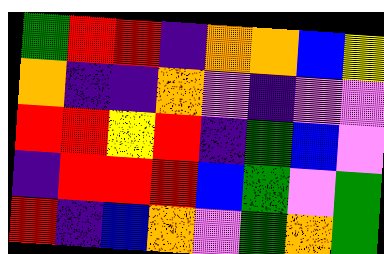[["green", "red", "red", "indigo", "orange", "orange", "blue", "yellow"], ["orange", "indigo", "indigo", "orange", "violet", "indigo", "violet", "violet"], ["red", "red", "yellow", "red", "indigo", "green", "blue", "violet"], ["indigo", "red", "red", "red", "blue", "green", "violet", "green"], ["red", "indigo", "blue", "orange", "violet", "green", "orange", "green"]]